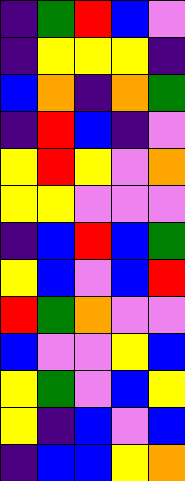[["indigo", "green", "red", "blue", "violet"], ["indigo", "yellow", "yellow", "yellow", "indigo"], ["blue", "orange", "indigo", "orange", "green"], ["indigo", "red", "blue", "indigo", "violet"], ["yellow", "red", "yellow", "violet", "orange"], ["yellow", "yellow", "violet", "violet", "violet"], ["indigo", "blue", "red", "blue", "green"], ["yellow", "blue", "violet", "blue", "red"], ["red", "green", "orange", "violet", "violet"], ["blue", "violet", "violet", "yellow", "blue"], ["yellow", "green", "violet", "blue", "yellow"], ["yellow", "indigo", "blue", "violet", "blue"], ["indigo", "blue", "blue", "yellow", "orange"]]